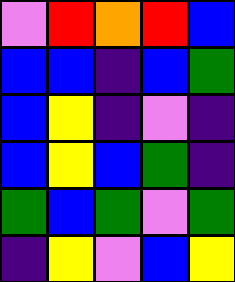[["violet", "red", "orange", "red", "blue"], ["blue", "blue", "indigo", "blue", "green"], ["blue", "yellow", "indigo", "violet", "indigo"], ["blue", "yellow", "blue", "green", "indigo"], ["green", "blue", "green", "violet", "green"], ["indigo", "yellow", "violet", "blue", "yellow"]]